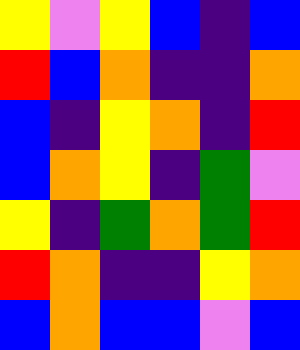[["yellow", "violet", "yellow", "blue", "indigo", "blue"], ["red", "blue", "orange", "indigo", "indigo", "orange"], ["blue", "indigo", "yellow", "orange", "indigo", "red"], ["blue", "orange", "yellow", "indigo", "green", "violet"], ["yellow", "indigo", "green", "orange", "green", "red"], ["red", "orange", "indigo", "indigo", "yellow", "orange"], ["blue", "orange", "blue", "blue", "violet", "blue"]]